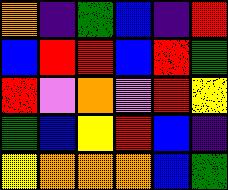[["orange", "indigo", "green", "blue", "indigo", "red"], ["blue", "red", "red", "blue", "red", "green"], ["red", "violet", "orange", "violet", "red", "yellow"], ["green", "blue", "yellow", "red", "blue", "indigo"], ["yellow", "orange", "orange", "orange", "blue", "green"]]